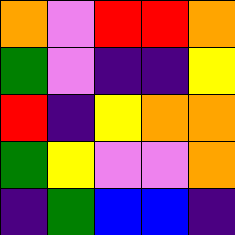[["orange", "violet", "red", "red", "orange"], ["green", "violet", "indigo", "indigo", "yellow"], ["red", "indigo", "yellow", "orange", "orange"], ["green", "yellow", "violet", "violet", "orange"], ["indigo", "green", "blue", "blue", "indigo"]]